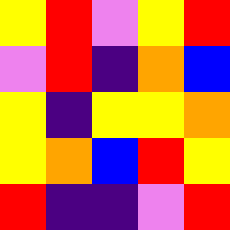[["yellow", "red", "violet", "yellow", "red"], ["violet", "red", "indigo", "orange", "blue"], ["yellow", "indigo", "yellow", "yellow", "orange"], ["yellow", "orange", "blue", "red", "yellow"], ["red", "indigo", "indigo", "violet", "red"]]